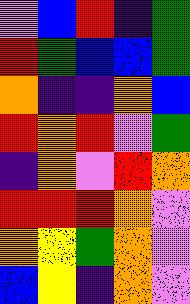[["violet", "blue", "red", "indigo", "green"], ["red", "green", "blue", "blue", "green"], ["orange", "indigo", "indigo", "orange", "blue"], ["red", "orange", "red", "violet", "green"], ["indigo", "orange", "violet", "red", "orange"], ["red", "red", "red", "orange", "violet"], ["orange", "yellow", "green", "orange", "violet"], ["blue", "yellow", "indigo", "orange", "violet"]]